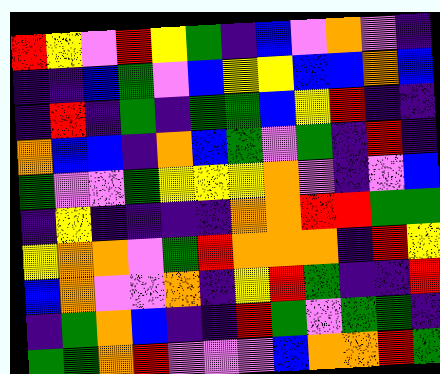[["red", "yellow", "violet", "red", "yellow", "green", "indigo", "blue", "violet", "orange", "violet", "indigo"], ["indigo", "indigo", "blue", "green", "violet", "blue", "yellow", "yellow", "blue", "blue", "orange", "blue"], ["indigo", "red", "indigo", "green", "indigo", "green", "green", "blue", "yellow", "red", "indigo", "indigo"], ["orange", "blue", "blue", "indigo", "orange", "blue", "green", "violet", "green", "indigo", "red", "indigo"], ["green", "violet", "violet", "green", "yellow", "yellow", "yellow", "orange", "violet", "indigo", "violet", "blue"], ["indigo", "yellow", "indigo", "indigo", "indigo", "indigo", "orange", "orange", "red", "red", "green", "green"], ["yellow", "orange", "orange", "violet", "green", "red", "orange", "orange", "orange", "indigo", "red", "yellow"], ["blue", "orange", "violet", "violet", "orange", "indigo", "yellow", "red", "green", "indigo", "indigo", "red"], ["indigo", "green", "orange", "blue", "indigo", "indigo", "red", "green", "violet", "green", "green", "indigo"], ["green", "green", "orange", "red", "violet", "violet", "violet", "blue", "orange", "orange", "red", "green"]]